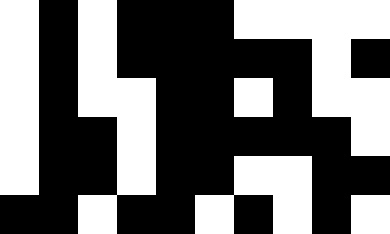[["white", "black", "white", "black", "black", "black", "white", "white", "white", "white"], ["white", "black", "white", "black", "black", "black", "black", "black", "white", "black"], ["white", "black", "white", "white", "black", "black", "white", "black", "white", "white"], ["white", "black", "black", "white", "black", "black", "black", "black", "black", "white"], ["white", "black", "black", "white", "black", "black", "white", "white", "black", "black"], ["black", "black", "white", "black", "black", "white", "black", "white", "black", "white"]]